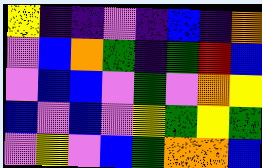[["yellow", "indigo", "indigo", "violet", "indigo", "blue", "indigo", "orange"], ["violet", "blue", "orange", "green", "indigo", "green", "red", "blue"], ["violet", "blue", "blue", "violet", "green", "violet", "orange", "yellow"], ["blue", "violet", "blue", "violet", "yellow", "green", "yellow", "green"], ["violet", "yellow", "violet", "blue", "green", "orange", "orange", "blue"]]